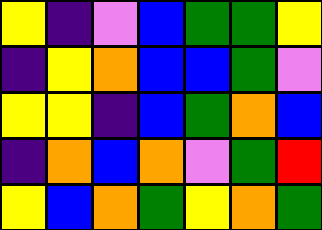[["yellow", "indigo", "violet", "blue", "green", "green", "yellow"], ["indigo", "yellow", "orange", "blue", "blue", "green", "violet"], ["yellow", "yellow", "indigo", "blue", "green", "orange", "blue"], ["indigo", "orange", "blue", "orange", "violet", "green", "red"], ["yellow", "blue", "orange", "green", "yellow", "orange", "green"]]